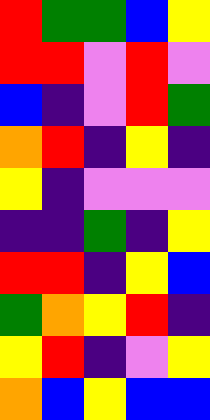[["red", "green", "green", "blue", "yellow"], ["red", "red", "violet", "red", "violet"], ["blue", "indigo", "violet", "red", "green"], ["orange", "red", "indigo", "yellow", "indigo"], ["yellow", "indigo", "violet", "violet", "violet"], ["indigo", "indigo", "green", "indigo", "yellow"], ["red", "red", "indigo", "yellow", "blue"], ["green", "orange", "yellow", "red", "indigo"], ["yellow", "red", "indigo", "violet", "yellow"], ["orange", "blue", "yellow", "blue", "blue"]]